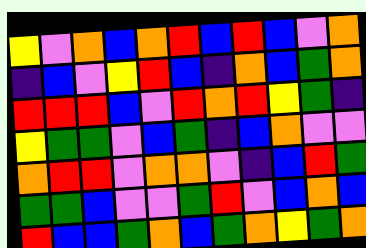[["yellow", "violet", "orange", "blue", "orange", "red", "blue", "red", "blue", "violet", "orange"], ["indigo", "blue", "violet", "yellow", "red", "blue", "indigo", "orange", "blue", "green", "orange"], ["red", "red", "red", "blue", "violet", "red", "orange", "red", "yellow", "green", "indigo"], ["yellow", "green", "green", "violet", "blue", "green", "indigo", "blue", "orange", "violet", "violet"], ["orange", "red", "red", "violet", "orange", "orange", "violet", "indigo", "blue", "red", "green"], ["green", "green", "blue", "violet", "violet", "green", "red", "violet", "blue", "orange", "blue"], ["red", "blue", "blue", "green", "orange", "blue", "green", "orange", "yellow", "green", "orange"]]